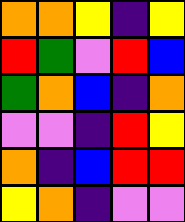[["orange", "orange", "yellow", "indigo", "yellow"], ["red", "green", "violet", "red", "blue"], ["green", "orange", "blue", "indigo", "orange"], ["violet", "violet", "indigo", "red", "yellow"], ["orange", "indigo", "blue", "red", "red"], ["yellow", "orange", "indigo", "violet", "violet"]]